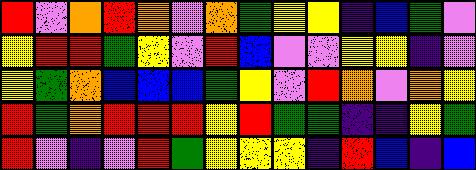[["red", "violet", "orange", "red", "orange", "violet", "orange", "green", "yellow", "yellow", "indigo", "blue", "green", "violet"], ["yellow", "red", "red", "green", "yellow", "violet", "red", "blue", "violet", "violet", "yellow", "yellow", "indigo", "violet"], ["yellow", "green", "orange", "blue", "blue", "blue", "green", "yellow", "violet", "red", "orange", "violet", "orange", "yellow"], ["red", "green", "orange", "red", "red", "red", "yellow", "red", "green", "green", "indigo", "indigo", "yellow", "green"], ["red", "violet", "indigo", "violet", "red", "green", "yellow", "yellow", "yellow", "indigo", "red", "blue", "indigo", "blue"]]